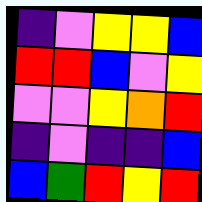[["indigo", "violet", "yellow", "yellow", "blue"], ["red", "red", "blue", "violet", "yellow"], ["violet", "violet", "yellow", "orange", "red"], ["indigo", "violet", "indigo", "indigo", "blue"], ["blue", "green", "red", "yellow", "red"]]